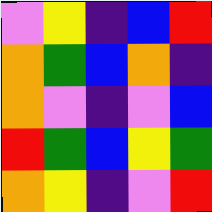[["violet", "yellow", "indigo", "blue", "red"], ["orange", "green", "blue", "orange", "indigo"], ["orange", "violet", "indigo", "violet", "blue"], ["red", "green", "blue", "yellow", "green"], ["orange", "yellow", "indigo", "violet", "red"]]